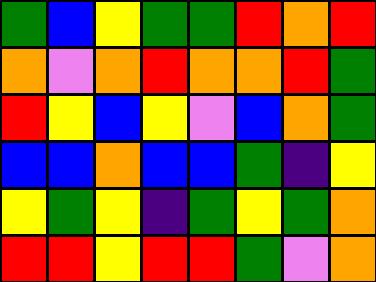[["green", "blue", "yellow", "green", "green", "red", "orange", "red"], ["orange", "violet", "orange", "red", "orange", "orange", "red", "green"], ["red", "yellow", "blue", "yellow", "violet", "blue", "orange", "green"], ["blue", "blue", "orange", "blue", "blue", "green", "indigo", "yellow"], ["yellow", "green", "yellow", "indigo", "green", "yellow", "green", "orange"], ["red", "red", "yellow", "red", "red", "green", "violet", "orange"]]